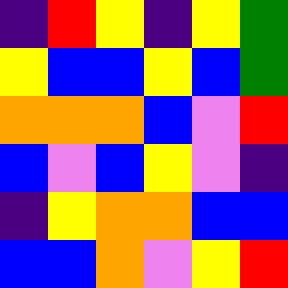[["indigo", "red", "yellow", "indigo", "yellow", "green"], ["yellow", "blue", "blue", "yellow", "blue", "green"], ["orange", "orange", "orange", "blue", "violet", "red"], ["blue", "violet", "blue", "yellow", "violet", "indigo"], ["indigo", "yellow", "orange", "orange", "blue", "blue"], ["blue", "blue", "orange", "violet", "yellow", "red"]]